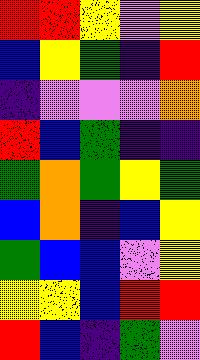[["red", "red", "yellow", "violet", "yellow"], ["blue", "yellow", "green", "indigo", "red"], ["indigo", "violet", "violet", "violet", "orange"], ["red", "blue", "green", "indigo", "indigo"], ["green", "orange", "green", "yellow", "green"], ["blue", "orange", "indigo", "blue", "yellow"], ["green", "blue", "blue", "violet", "yellow"], ["yellow", "yellow", "blue", "red", "red"], ["red", "blue", "indigo", "green", "violet"]]